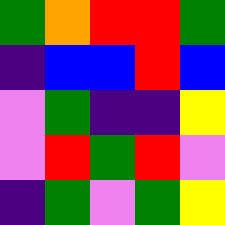[["green", "orange", "red", "red", "green"], ["indigo", "blue", "blue", "red", "blue"], ["violet", "green", "indigo", "indigo", "yellow"], ["violet", "red", "green", "red", "violet"], ["indigo", "green", "violet", "green", "yellow"]]